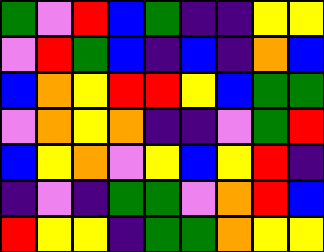[["green", "violet", "red", "blue", "green", "indigo", "indigo", "yellow", "yellow"], ["violet", "red", "green", "blue", "indigo", "blue", "indigo", "orange", "blue"], ["blue", "orange", "yellow", "red", "red", "yellow", "blue", "green", "green"], ["violet", "orange", "yellow", "orange", "indigo", "indigo", "violet", "green", "red"], ["blue", "yellow", "orange", "violet", "yellow", "blue", "yellow", "red", "indigo"], ["indigo", "violet", "indigo", "green", "green", "violet", "orange", "red", "blue"], ["red", "yellow", "yellow", "indigo", "green", "green", "orange", "yellow", "yellow"]]